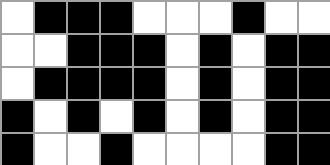[["white", "black", "black", "black", "white", "white", "white", "black", "white", "white"], ["white", "white", "black", "black", "black", "white", "black", "white", "black", "black"], ["white", "black", "black", "black", "black", "white", "black", "white", "black", "black"], ["black", "white", "black", "white", "black", "white", "black", "white", "black", "black"], ["black", "white", "white", "black", "white", "white", "white", "white", "black", "black"]]